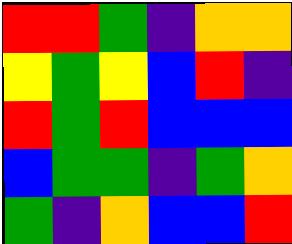[["red", "red", "green", "indigo", "orange", "orange"], ["yellow", "green", "yellow", "blue", "red", "indigo"], ["red", "green", "red", "blue", "blue", "blue"], ["blue", "green", "green", "indigo", "green", "orange"], ["green", "indigo", "orange", "blue", "blue", "red"]]